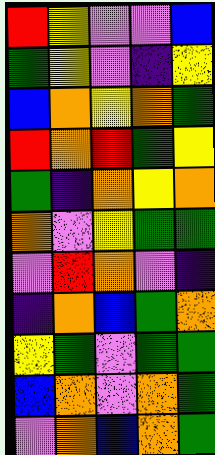[["red", "yellow", "violet", "violet", "blue"], ["green", "yellow", "violet", "indigo", "yellow"], ["blue", "orange", "yellow", "orange", "green"], ["red", "orange", "red", "green", "yellow"], ["green", "indigo", "orange", "yellow", "orange"], ["orange", "violet", "yellow", "green", "green"], ["violet", "red", "orange", "violet", "indigo"], ["indigo", "orange", "blue", "green", "orange"], ["yellow", "green", "violet", "green", "green"], ["blue", "orange", "violet", "orange", "green"], ["violet", "orange", "blue", "orange", "green"]]